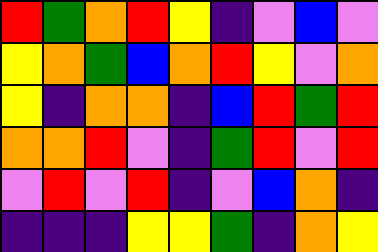[["red", "green", "orange", "red", "yellow", "indigo", "violet", "blue", "violet"], ["yellow", "orange", "green", "blue", "orange", "red", "yellow", "violet", "orange"], ["yellow", "indigo", "orange", "orange", "indigo", "blue", "red", "green", "red"], ["orange", "orange", "red", "violet", "indigo", "green", "red", "violet", "red"], ["violet", "red", "violet", "red", "indigo", "violet", "blue", "orange", "indigo"], ["indigo", "indigo", "indigo", "yellow", "yellow", "green", "indigo", "orange", "yellow"]]